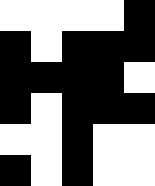[["white", "white", "white", "white", "black"], ["black", "white", "black", "black", "black"], ["black", "black", "black", "black", "white"], ["black", "white", "black", "black", "black"], ["white", "white", "black", "white", "white"], ["black", "white", "black", "white", "white"]]